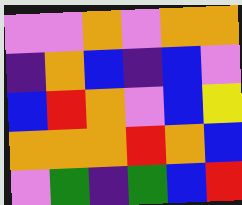[["violet", "violet", "orange", "violet", "orange", "orange"], ["indigo", "orange", "blue", "indigo", "blue", "violet"], ["blue", "red", "orange", "violet", "blue", "yellow"], ["orange", "orange", "orange", "red", "orange", "blue"], ["violet", "green", "indigo", "green", "blue", "red"]]